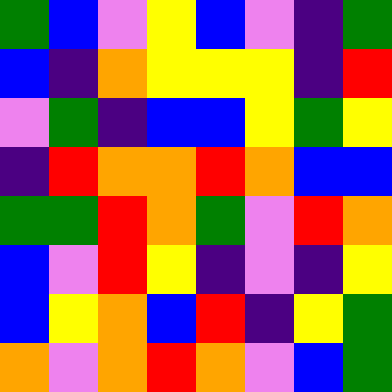[["green", "blue", "violet", "yellow", "blue", "violet", "indigo", "green"], ["blue", "indigo", "orange", "yellow", "yellow", "yellow", "indigo", "red"], ["violet", "green", "indigo", "blue", "blue", "yellow", "green", "yellow"], ["indigo", "red", "orange", "orange", "red", "orange", "blue", "blue"], ["green", "green", "red", "orange", "green", "violet", "red", "orange"], ["blue", "violet", "red", "yellow", "indigo", "violet", "indigo", "yellow"], ["blue", "yellow", "orange", "blue", "red", "indigo", "yellow", "green"], ["orange", "violet", "orange", "red", "orange", "violet", "blue", "green"]]